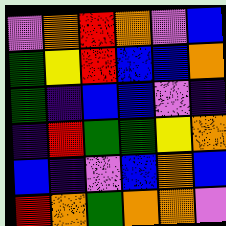[["violet", "orange", "red", "orange", "violet", "blue"], ["green", "yellow", "red", "blue", "blue", "orange"], ["green", "indigo", "blue", "blue", "violet", "indigo"], ["indigo", "red", "green", "green", "yellow", "orange"], ["blue", "indigo", "violet", "blue", "orange", "blue"], ["red", "orange", "green", "orange", "orange", "violet"]]